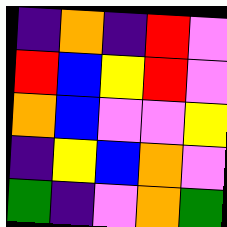[["indigo", "orange", "indigo", "red", "violet"], ["red", "blue", "yellow", "red", "violet"], ["orange", "blue", "violet", "violet", "yellow"], ["indigo", "yellow", "blue", "orange", "violet"], ["green", "indigo", "violet", "orange", "green"]]